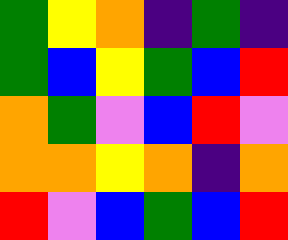[["green", "yellow", "orange", "indigo", "green", "indigo"], ["green", "blue", "yellow", "green", "blue", "red"], ["orange", "green", "violet", "blue", "red", "violet"], ["orange", "orange", "yellow", "orange", "indigo", "orange"], ["red", "violet", "blue", "green", "blue", "red"]]